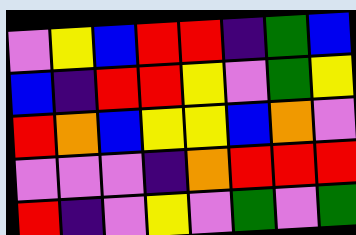[["violet", "yellow", "blue", "red", "red", "indigo", "green", "blue"], ["blue", "indigo", "red", "red", "yellow", "violet", "green", "yellow"], ["red", "orange", "blue", "yellow", "yellow", "blue", "orange", "violet"], ["violet", "violet", "violet", "indigo", "orange", "red", "red", "red"], ["red", "indigo", "violet", "yellow", "violet", "green", "violet", "green"]]